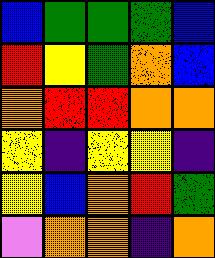[["blue", "green", "green", "green", "blue"], ["red", "yellow", "green", "orange", "blue"], ["orange", "red", "red", "orange", "orange"], ["yellow", "indigo", "yellow", "yellow", "indigo"], ["yellow", "blue", "orange", "red", "green"], ["violet", "orange", "orange", "indigo", "orange"]]